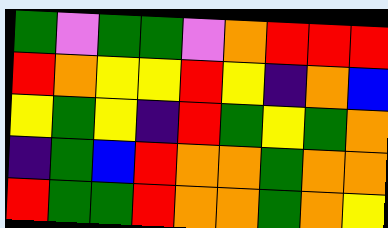[["green", "violet", "green", "green", "violet", "orange", "red", "red", "red"], ["red", "orange", "yellow", "yellow", "red", "yellow", "indigo", "orange", "blue"], ["yellow", "green", "yellow", "indigo", "red", "green", "yellow", "green", "orange"], ["indigo", "green", "blue", "red", "orange", "orange", "green", "orange", "orange"], ["red", "green", "green", "red", "orange", "orange", "green", "orange", "yellow"]]